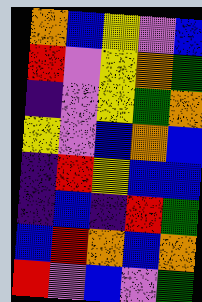[["orange", "blue", "yellow", "violet", "blue"], ["red", "violet", "yellow", "orange", "green"], ["indigo", "violet", "yellow", "green", "orange"], ["yellow", "violet", "blue", "orange", "blue"], ["indigo", "red", "yellow", "blue", "blue"], ["indigo", "blue", "indigo", "red", "green"], ["blue", "red", "orange", "blue", "orange"], ["red", "violet", "blue", "violet", "green"]]